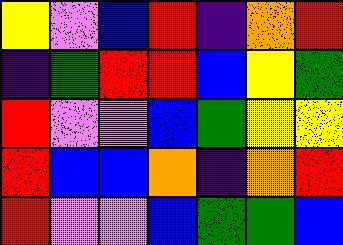[["yellow", "violet", "blue", "red", "indigo", "orange", "red"], ["indigo", "green", "red", "red", "blue", "yellow", "green"], ["red", "violet", "violet", "blue", "green", "yellow", "yellow"], ["red", "blue", "blue", "orange", "indigo", "orange", "red"], ["red", "violet", "violet", "blue", "green", "green", "blue"]]